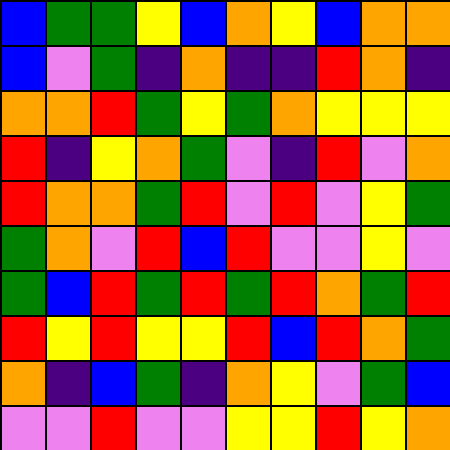[["blue", "green", "green", "yellow", "blue", "orange", "yellow", "blue", "orange", "orange"], ["blue", "violet", "green", "indigo", "orange", "indigo", "indigo", "red", "orange", "indigo"], ["orange", "orange", "red", "green", "yellow", "green", "orange", "yellow", "yellow", "yellow"], ["red", "indigo", "yellow", "orange", "green", "violet", "indigo", "red", "violet", "orange"], ["red", "orange", "orange", "green", "red", "violet", "red", "violet", "yellow", "green"], ["green", "orange", "violet", "red", "blue", "red", "violet", "violet", "yellow", "violet"], ["green", "blue", "red", "green", "red", "green", "red", "orange", "green", "red"], ["red", "yellow", "red", "yellow", "yellow", "red", "blue", "red", "orange", "green"], ["orange", "indigo", "blue", "green", "indigo", "orange", "yellow", "violet", "green", "blue"], ["violet", "violet", "red", "violet", "violet", "yellow", "yellow", "red", "yellow", "orange"]]